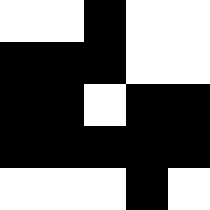[["white", "white", "black", "white", "white"], ["black", "black", "black", "white", "white"], ["black", "black", "white", "black", "black"], ["black", "black", "black", "black", "black"], ["white", "white", "white", "black", "white"]]